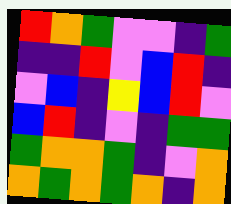[["red", "orange", "green", "violet", "violet", "indigo", "green"], ["indigo", "indigo", "red", "violet", "blue", "red", "indigo"], ["violet", "blue", "indigo", "yellow", "blue", "red", "violet"], ["blue", "red", "indigo", "violet", "indigo", "green", "green"], ["green", "orange", "orange", "green", "indigo", "violet", "orange"], ["orange", "green", "orange", "green", "orange", "indigo", "orange"]]